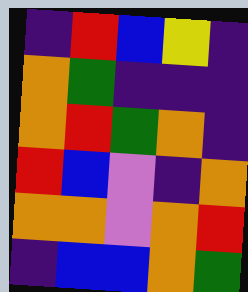[["indigo", "red", "blue", "yellow", "indigo"], ["orange", "green", "indigo", "indigo", "indigo"], ["orange", "red", "green", "orange", "indigo"], ["red", "blue", "violet", "indigo", "orange"], ["orange", "orange", "violet", "orange", "red"], ["indigo", "blue", "blue", "orange", "green"]]